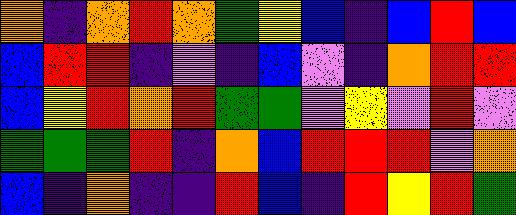[["orange", "indigo", "orange", "red", "orange", "green", "yellow", "blue", "indigo", "blue", "red", "blue"], ["blue", "red", "red", "indigo", "violet", "indigo", "blue", "violet", "indigo", "orange", "red", "red"], ["blue", "yellow", "red", "orange", "red", "green", "green", "violet", "yellow", "violet", "red", "violet"], ["green", "green", "green", "red", "indigo", "orange", "blue", "red", "red", "red", "violet", "orange"], ["blue", "indigo", "orange", "indigo", "indigo", "red", "blue", "indigo", "red", "yellow", "red", "green"]]